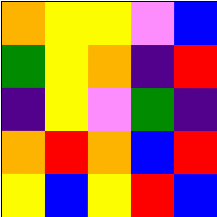[["orange", "yellow", "yellow", "violet", "blue"], ["green", "yellow", "orange", "indigo", "red"], ["indigo", "yellow", "violet", "green", "indigo"], ["orange", "red", "orange", "blue", "red"], ["yellow", "blue", "yellow", "red", "blue"]]